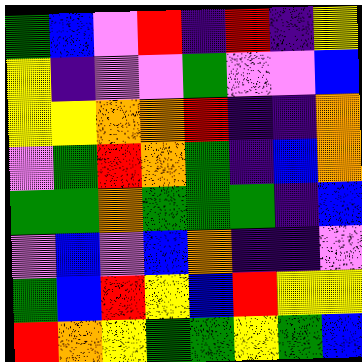[["green", "blue", "violet", "red", "indigo", "red", "indigo", "yellow"], ["yellow", "indigo", "violet", "violet", "green", "violet", "violet", "blue"], ["yellow", "yellow", "orange", "orange", "red", "indigo", "indigo", "orange"], ["violet", "green", "red", "orange", "green", "indigo", "blue", "orange"], ["green", "green", "orange", "green", "green", "green", "indigo", "blue"], ["violet", "blue", "violet", "blue", "orange", "indigo", "indigo", "violet"], ["green", "blue", "red", "yellow", "blue", "red", "yellow", "yellow"], ["red", "orange", "yellow", "green", "green", "yellow", "green", "blue"]]